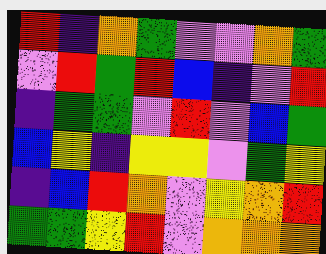[["red", "indigo", "orange", "green", "violet", "violet", "orange", "green"], ["violet", "red", "green", "red", "blue", "indigo", "violet", "red"], ["indigo", "green", "green", "violet", "red", "violet", "blue", "green"], ["blue", "yellow", "indigo", "yellow", "yellow", "violet", "green", "yellow"], ["indigo", "blue", "red", "orange", "violet", "yellow", "orange", "red"], ["green", "green", "yellow", "red", "violet", "orange", "orange", "orange"]]